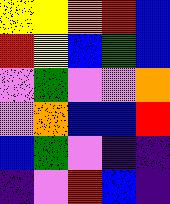[["yellow", "yellow", "orange", "red", "blue"], ["red", "yellow", "blue", "green", "blue"], ["violet", "green", "violet", "violet", "orange"], ["violet", "orange", "blue", "blue", "red"], ["blue", "green", "violet", "indigo", "indigo"], ["indigo", "violet", "red", "blue", "indigo"]]